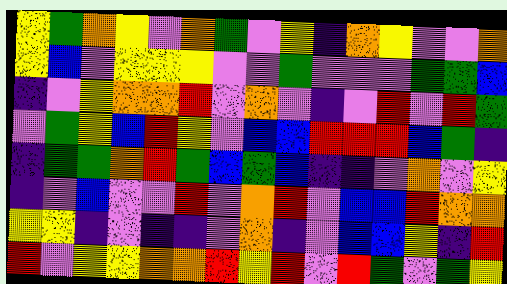[["yellow", "green", "orange", "yellow", "violet", "orange", "green", "violet", "yellow", "indigo", "orange", "yellow", "violet", "violet", "orange"], ["yellow", "blue", "violet", "yellow", "yellow", "yellow", "violet", "violet", "green", "violet", "violet", "violet", "green", "green", "blue"], ["indigo", "violet", "yellow", "orange", "orange", "red", "violet", "orange", "violet", "indigo", "violet", "red", "violet", "red", "green"], ["violet", "green", "yellow", "blue", "red", "yellow", "violet", "blue", "blue", "red", "red", "red", "blue", "green", "indigo"], ["indigo", "green", "green", "orange", "red", "green", "blue", "green", "blue", "indigo", "indigo", "violet", "orange", "violet", "yellow"], ["indigo", "violet", "blue", "violet", "violet", "red", "violet", "orange", "red", "violet", "blue", "blue", "red", "orange", "orange"], ["yellow", "yellow", "indigo", "violet", "indigo", "indigo", "violet", "orange", "indigo", "violet", "blue", "blue", "yellow", "indigo", "red"], ["red", "violet", "yellow", "yellow", "orange", "orange", "red", "yellow", "red", "violet", "red", "green", "violet", "green", "yellow"]]